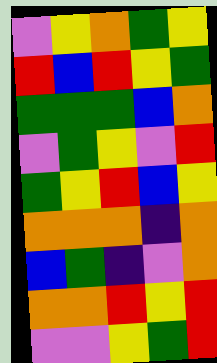[["violet", "yellow", "orange", "green", "yellow"], ["red", "blue", "red", "yellow", "green"], ["green", "green", "green", "blue", "orange"], ["violet", "green", "yellow", "violet", "red"], ["green", "yellow", "red", "blue", "yellow"], ["orange", "orange", "orange", "indigo", "orange"], ["blue", "green", "indigo", "violet", "orange"], ["orange", "orange", "red", "yellow", "red"], ["violet", "violet", "yellow", "green", "red"]]